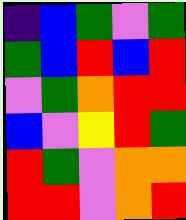[["indigo", "blue", "green", "violet", "green"], ["green", "blue", "red", "blue", "red"], ["violet", "green", "orange", "red", "red"], ["blue", "violet", "yellow", "red", "green"], ["red", "green", "violet", "orange", "orange"], ["red", "red", "violet", "orange", "red"]]